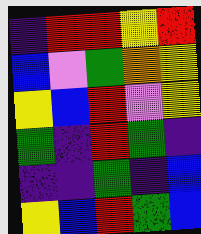[["indigo", "red", "red", "yellow", "red"], ["blue", "violet", "green", "orange", "yellow"], ["yellow", "blue", "red", "violet", "yellow"], ["green", "indigo", "red", "green", "indigo"], ["indigo", "indigo", "green", "indigo", "blue"], ["yellow", "blue", "red", "green", "blue"]]